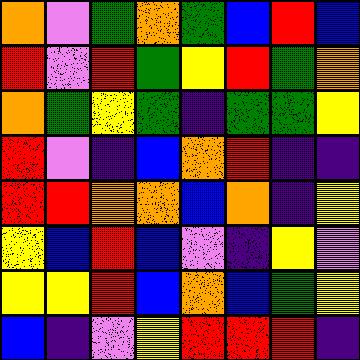[["orange", "violet", "green", "orange", "green", "blue", "red", "blue"], ["red", "violet", "red", "green", "yellow", "red", "green", "orange"], ["orange", "green", "yellow", "green", "indigo", "green", "green", "yellow"], ["red", "violet", "indigo", "blue", "orange", "red", "indigo", "indigo"], ["red", "red", "orange", "orange", "blue", "orange", "indigo", "yellow"], ["yellow", "blue", "red", "blue", "violet", "indigo", "yellow", "violet"], ["yellow", "yellow", "red", "blue", "orange", "blue", "green", "yellow"], ["blue", "indigo", "violet", "yellow", "red", "red", "red", "indigo"]]